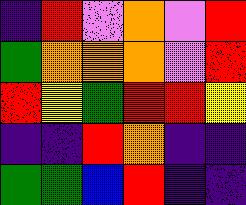[["indigo", "red", "violet", "orange", "violet", "red"], ["green", "orange", "orange", "orange", "violet", "red"], ["red", "yellow", "green", "red", "red", "yellow"], ["indigo", "indigo", "red", "orange", "indigo", "indigo"], ["green", "green", "blue", "red", "indigo", "indigo"]]